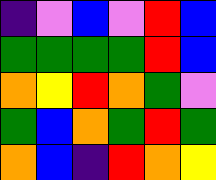[["indigo", "violet", "blue", "violet", "red", "blue"], ["green", "green", "green", "green", "red", "blue"], ["orange", "yellow", "red", "orange", "green", "violet"], ["green", "blue", "orange", "green", "red", "green"], ["orange", "blue", "indigo", "red", "orange", "yellow"]]